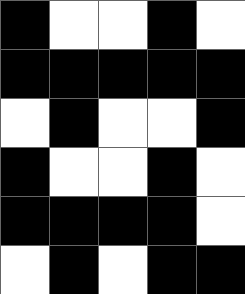[["black", "white", "white", "black", "white"], ["black", "black", "black", "black", "black"], ["white", "black", "white", "white", "black"], ["black", "white", "white", "black", "white"], ["black", "black", "black", "black", "white"], ["white", "black", "white", "black", "black"]]